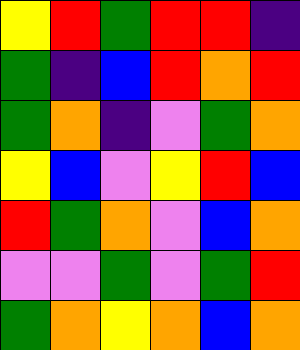[["yellow", "red", "green", "red", "red", "indigo"], ["green", "indigo", "blue", "red", "orange", "red"], ["green", "orange", "indigo", "violet", "green", "orange"], ["yellow", "blue", "violet", "yellow", "red", "blue"], ["red", "green", "orange", "violet", "blue", "orange"], ["violet", "violet", "green", "violet", "green", "red"], ["green", "orange", "yellow", "orange", "blue", "orange"]]